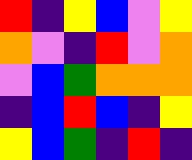[["red", "indigo", "yellow", "blue", "violet", "yellow"], ["orange", "violet", "indigo", "red", "violet", "orange"], ["violet", "blue", "green", "orange", "orange", "orange"], ["indigo", "blue", "red", "blue", "indigo", "yellow"], ["yellow", "blue", "green", "indigo", "red", "indigo"]]